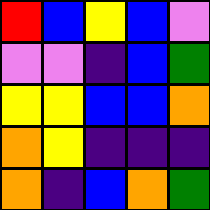[["red", "blue", "yellow", "blue", "violet"], ["violet", "violet", "indigo", "blue", "green"], ["yellow", "yellow", "blue", "blue", "orange"], ["orange", "yellow", "indigo", "indigo", "indigo"], ["orange", "indigo", "blue", "orange", "green"]]